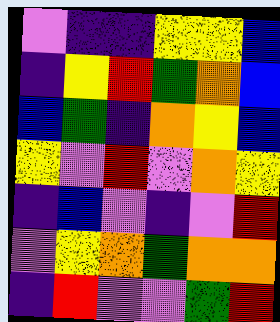[["violet", "indigo", "indigo", "yellow", "yellow", "blue"], ["indigo", "yellow", "red", "green", "orange", "blue"], ["blue", "green", "indigo", "orange", "yellow", "blue"], ["yellow", "violet", "red", "violet", "orange", "yellow"], ["indigo", "blue", "violet", "indigo", "violet", "red"], ["violet", "yellow", "orange", "green", "orange", "orange"], ["indigo", "red", "violet", "violet", "green", "red"]]